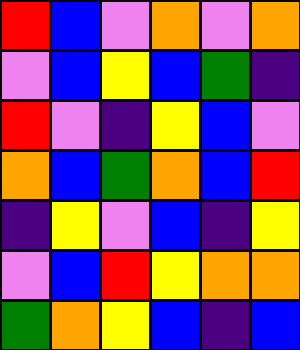[["red", "blue", "violet", "orange", "violet", "orange"], ["violet", "blue", "yellow", "blue", "green", "indigo"], ["red", "violet", "indigo", "yellow", "blue", "violet"], ["orange", "blue", "green", "orange", "blue", "red"], ["indigo", "yellow", "violet", "blue", "indigo", "yellow"], ["violet", "blue", "red", "yellow", "orange", "orange"], ["green", "orange", "yellow", "blue", "indigo", "blue"]]